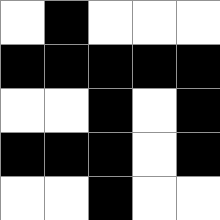[["white", "black", "white", "white", "white"], ["black", "black", "black", "black", "black"], ["white", "white", "black", "white", "black"], ["black", "black", "black", "white", "black"], ["white", "white", "black", "white", "white"]]